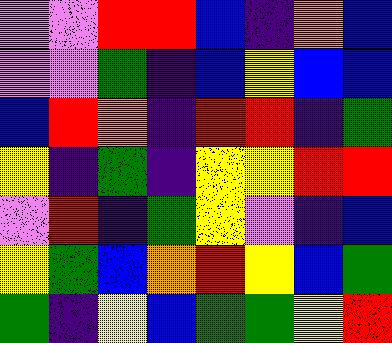[["violet", "violet", "red", "red", "blue", "indigo", "orange", "blue"], ["violet", "violet", "green", "indigo", "blue", "yellow", "blue", "blue"], ["blue", "red", "orange", "indigo", "red", "red", "indigo", "green"], ["yellow", "indigo", "green", "indigo", "yellow", "yellow", "red", "red"], ["violet", "red", "indigo", "green", "yellow", "violet", "indigo", "blue"], ["yellow", "green", "blue", "orange", "red", "yellow", "blue", "green"], ["green", "indigo", "yellow", "blue", "green", "green", "yellow", "red"]]